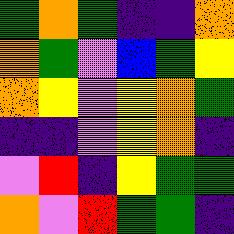[["green", "orange", "green", "indigo", "indigo", "orange"], ["orange", "green", "violet", "blue", "green", "yellow"], ["orange", "yellow", "violet", "yellow", "orange", "green"], ["indigo", "indigo", "violet", "yellow", "orange", "indigo"], ["violet", "red", "indigo", "yellow", "green", "green"], ["orange", "violet", "red", "green", "green", "indigo"]]